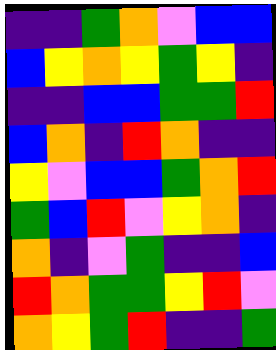[["indigo", "indigo", "green", "orange", "violet", "blue", "blue"], ["blue", "yellow", "orange", "yellow", "green", "yellow", "indigo"], ["indigo", "indigo", "blue", "blue", "green", "green", "red"], ["blue", "orange", "indigo", "red", "orange", "indigo", "indigo"], ["yellow", "violet", "blue", "blue", "green", "orange", "red"], ["green", "blue", "red", "violet", "yellow", "orange", "indigo"], ["orange", "indigo", "violet", "green", "indigo", "indigo", "blue"], ["red", "orange", "green", "green", "yellow", "red", "violet"], ["orange", "yellow", "green", "red", "indigo", "indigo", "green"]]